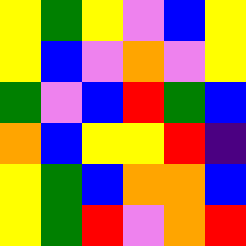[["yellow", "green", "yellow", "violet", "blue", "yellow"], ["yellow", "blue", "violet", "orange", "violet", "yellow"], ["green", "violet", "blue", "red", "green", "blue"], ["orange", "blue", "yellow", "yellow", "red", "indigo"], ["yellow", "green", "blue", "orange", "orange", "blue"], ["yellow", "green", "red", "violet", "orange", "red"]]